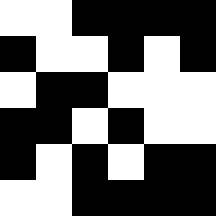[["white", "white", "black", "black", "black", "black"], ["black", "white", "white", "black", "white", "black"], ["white", "black", "black", "white", "white", "white"], ["black", "black", "white", "black", "white", "white"], ["black", "white", "black", "white", "black", "black"], ["white", "white", "black", "black", "black", "black"]]